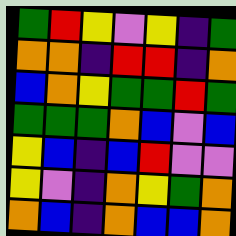[["green", "red", "yellow", "violet", "yellow", "indigo", "green"], ["orange", "orange", "indigo", "red", "red", "indigo", "orange"], ["blue", "orange", "yellow", "green", "green", "red", "green"], ["green", "green", "green", "orange", "blue", "violet", "blue"], ["yellow", "blue", "indigo", "blue", "red", "violet", "violet"], ["yellow", "violet", "indigo", "orange", "yellow", "green", "orange"], ["orange", "blue", "indigo", "orange", "blue", "blue", "orange"]]